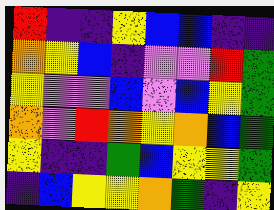[["red", "indigo", "indigo", "yellow", "blue", "blue", "indigo", "indigo"], ["orange", "yellow", "blue", "indigo", "violet", "violet", "red", "green"], ["yellow", "violet", "violet", "blue", "violet", "blue", "yellow", "green"], ["orange", "violet", "red", "orange", "yellow", "orange", "blue", "green"], ["yellow", "indigo", "indigo", "green", "blue", "yellow", "yellow", "green"], ["indigo", "blue", "yellow", "yellow", "orange", "green", "indigo", "yellow"]]